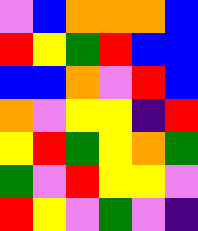[["violet", "blue", "orange", "orange", "orange", "blue"], ["red", "yellow", "green", "red", "blue", "blue"], ["blue", "blue", "orange", "violet", "red", "blue"], ["orange", "violet", "yellow", "yellow", "indigo", "red"], ["yellow", "red", "green", "yellow", "orange", "green"], ["green", "violet", "red", "yellow", "yellow", "violet"], ["red", "yellow", "violet", "green", "violet", "indigo"]]